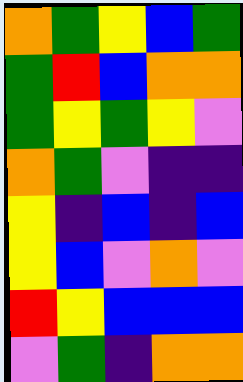[["orange", "green", "yellow", "blue", "green"], ["green", "red", "blue", "orange", "orange"], ["green", "yellow", "green", "yellow", "violet"], ["orange", "green", "violet", "indigo", "indigo"], ["yellow", "indigo", "blue", "indigo", "blue"], ["yellow", "blue", "violet", "orange", "violet"], ["red", "yellow", "blue", "blue", "blue"], ["violet", "green", "indigo", "orange", "orange"]]